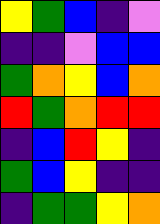[["yellow", "green", "blue", "indigo", "violet"], ["indigo", "indigo", "violet", "blue", "blue"], ["green", "orange", "yellow", "blue", "orange"], ["red", "green", "orange", "red", "red"], ["indigo", "blue", "red", "yellow", "indigo"], ["green", "blue", "yellow", "indigo", "indigo"], ["indigo", "green", "green", "yellow", "orange"]]